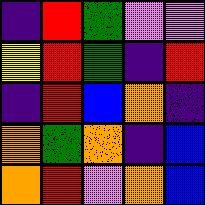[["indigo", "red", "green", "violet", "violet"], ["yellow", "red", "green", "indigo", "red"], ["indigo", "red", "blue", "orange", "indigo"], ["orange", "green", "orange", "indigo", "blue"], ["orange", "red", "violet", "orange", "blue"]]